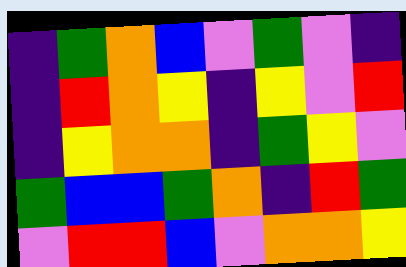[["indigo", "green", "orange", "blue", "violet", "green", "violet", "indigo"], ["indigo", "red", "orange", "yellow", "indigo", "yellow", "violet", "red"], ["indigo", "yellow", "orange", "orange", "indigo", "green", "yellow", "violet"], ["green", "blue", "blue", "green", "orange", "indigo", "red", "green"], ["violet", "red", "red", "blue", "violet", "orange", "orange", "yellow"]]